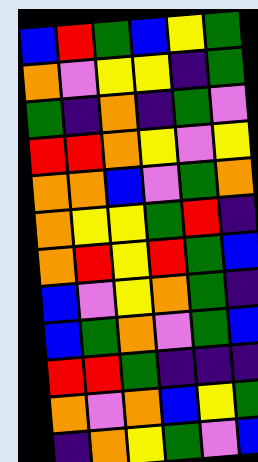[["blue", "red", "green", "blue", "yellow", "green"], ["orange", "violet", "yellow", "yellow", "indigo", "green"], ["green", "indigo", "orange", "indigo", "green", "violet"], ["red", "red", "orange", "yellow", "violet", "yellow"], ["orange", "orange", "blue", "violet", "green", "orange"], ["orange", "yellow", "yellow", "green", "red", "indigo"], ["orange", "red", "yellow", "red", "green", "blue"], ["blue", "violet", "yellow", "orange", "green", "indigo"], ["blue", "green", "orange", "violet", "green", "blue"], ["red", "red", "green", "indigo", "indigo", "indigo"], ["orange", "violet", "orange", "blue", "yellow", "green"], ["indigo", "orange", "yellow", "green", "violet", "blue"]]